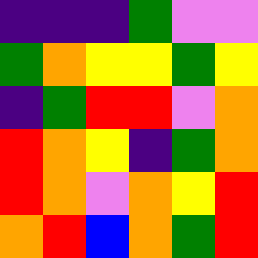[["indigo", "indigo", "indigo", "green", "violet", "violet"], ["green", "orange", "yellow", "yellow", "green", "yellow"], ["indigo", "green", "red", "red", "violet", "orange"], ["red", "orange", "yellow", "indigo", "green", "orange"], ["red", "orange", "violet", "orange", "yellow", "red"], ["orange", "red", "blue", "orange", "green", "red"]]